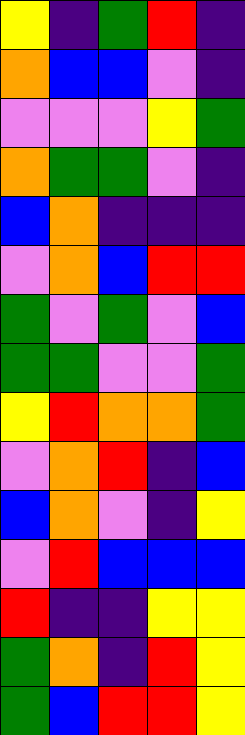[["yellow", "indigo", "green", "red", "indigo"], ["orange", "blue", "blue", "violet", "indigo"], ["violet", "violet", "violet", "yellow", "green"], ["orange", "green", "green", "violet", "indigo"], ["blue", "orange", "indigo", "indigo", "indigo"], ["violet", "orange", "blue", "red", "red"], ["green", "violet", "green", "violet", "blue"], ["green", "green", "violet", "violet", "green"], ["yellow", "red", "orange", "orange", "green"], ["violet", "orange", "red", "indigo", "blue"], ["blue", "orange", "violet", "indigo", "yellow"], ["violet", "red", "blue", "blue", "blue"], ["red", "indigo", "indigo", "yellow", "yellow"], ["green", "orange", "indigo", "red", "yellow"], ["green", "blue", "red", "red", "yellow"]]